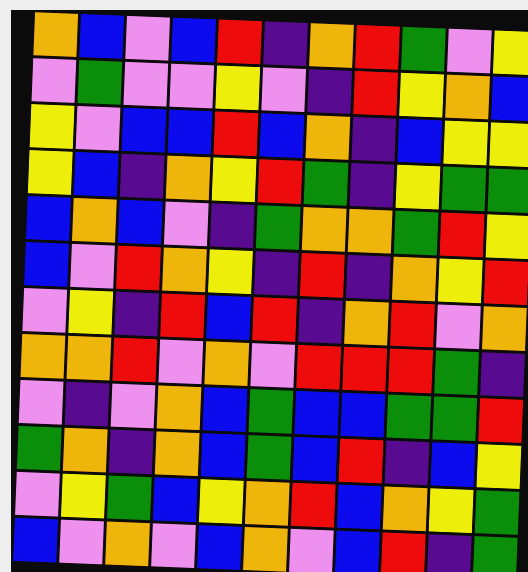[["orange", "blue", "violet", "blue", "red", "indigo", "orange", "red", "green", "violet", "yellow"], ["violet", "green", "violet", "violet", "yellow", "violet", "indigo", "red", "yellow", "orange", "blue"], ["yellow", "violet", "blue", "blue", "red", "blue", "orange", "indigo", "blue", "yellow", "yellow"], ["yellow", "blue", "indigo", "orange", "yellow", "red", "green", "indigo", "yellow", "green", "green"], ["blue", "orange", "blue", "violet", "indigo", "green", "orange", "orange", "green", "red", "yellow"], ["blue", "violet", "red", "orange", "yellow", "indigo", "red", "indigo", "orange", "yellow", "red"], ["violet", "yellow", "indigo", "red", "blue", "red", "indigo", "orange", "red", "violet", "orange"], ["orange", "orange", "red", "violet", "orange", "violet", "red", "red", "red", "green", "indigo"], ["violet", "indigo", "violet", "orange", "blue", "green", "blue", "blue", "green", "green", "red"], ["green", "orange", "indigo", "orange", "blue", "green", "blue", "red", "indigo", "blue", "yellow"], ["violet", "yellow", "green", "blue", "yellow", "orange", "red", "blue", "orange", "yellow", "green"], ["blue", "violet", "orange", "violet", "blue", "orange", "violet", "blue", "red", "indigo", "green"]]